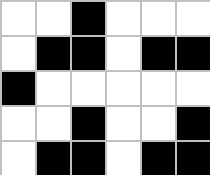[["white", "white", "black", "white", "white", "white"], ["white", "black", "black", "white", "black", "black"], ["black", "white", "white", "white", "white", "white"], ["white", "white", "black", "white", "white", "black"], ["white", "black", "black", "white", "black", "black"]]